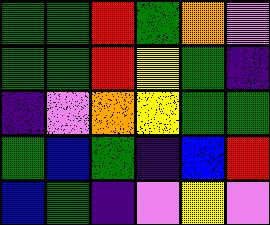[["green", "green", "red", "green", "orange", "violet"], ["green", "green", "red", "yellow", "green", "indigo"], ["indigo", "violet", "orange", "yellow", "green", "green"], ["green", "blue", "green", "indigo", "blue", "red"], ["blue", "green", "indigo", "violet", "yellow", "violet"]]